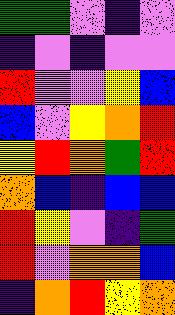[["green", "green", "violet", "indigo", "violet"], ["indigo", "violet", "indigo", "violet", "violet"], ["red", "violet", "violet", "yellow", "blue"], ["blue", "violet", "yellow", "orange", "red"], ["yellow", "red", "orange", "green", "red"], ["orange", "blue", "indigo", "blue", "blue"], ["red", "yellow", "violet", "indigo", "green"], ["red", "violet", "orange", "orange", "blue"], ["indigo", "orange", "red", "yellow", "orange"]]